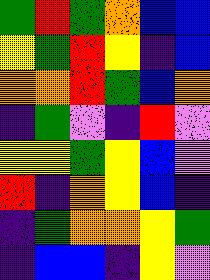[["green", "red", "green", "orange", "blue", "blue"], ["yellow", "green", "red", "yellow", "indigo", "blue"], ["orange", "orange", "red", "green", "blue", "orange"], ["indigo", "green", "violet", "indigo", "red", "violet"], ["yellow", "yellow", "green", "yellow", "blue", "violet"], ["red", "indigo", "orange", "yellow", "blue", "indigo"], ["indigo", "green", "orange", "orange", "yellow", "green"], ["indigo", "blue", "blue", "indigo", "yellow", "violet"]]